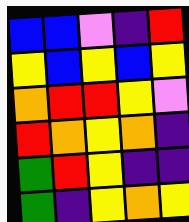[["blue", "blue", "violet", "indigo", "red"], ["yellow", "blue", "yellow", "blue", "yellow"], ["orange", "red", "red", "yellow", "violet"], ["red", "orange", "yellow", "orange", "indigo"], ["green", "red", "yellow", "indigo", "indigo"], ["green", "indigo", "yellow", "orange", "yellow"]]